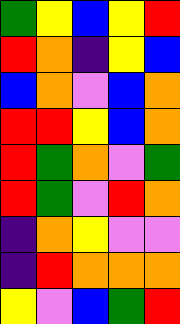[["green", "yellow", "blue", "yellow", "red"], ["red", "orange", "indigo", "yellow", "blue"], ["blue", "orange", "violet", "blue", "orange"], ["red", "red", "yellow", "blue", "orange"], ["red", "green", "orange", "violet", "green"], ["red", "green", "violet", "red", "orange"], ["indigo", "orange", "yellow", "violet", "violet"], ["indigo", "red", "orange", "orange", "orange"], ["yellow", "violet", "blue", "green", "red"]]